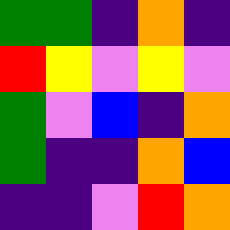[["green", "green", "indigo", "orange", "indigo"], ["red", "yellow", "violet", "yellow", "violet"], ["green", "violet", "blue", "indigo", "orange"], ["green", "indigo", "indigo", "orange", "blue"], ["indigo", "indigo", "violet", "red", "orange"]]